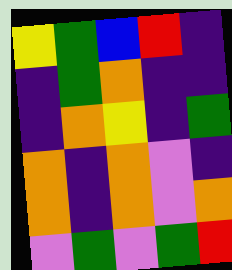[["yellow", "green", "blue", "red", "indigo"], ["indigo", "green", "orange", "indigo", "indigo"], ["indigo", "orange", "yellow", "indigo", "green"], ["orange", "indigo", "orange", "violet", "indigo"], ["orange", "indigo", "orange", "violet", "orange"], ["violet", "green", "violet", "green", "red"]]